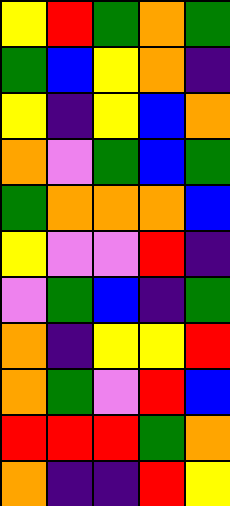[["yellow", "red", "green", "orange", "green"], ["green", "blue", "yellow", "orange", "indigo"], ["yellow", "indigo", "yellow", "blue", "orange"], ["orange", "violet", "green", "blue", "green"], ["green", "orange", "orange", "orange", "blue"], ["yellow", "violet", "violet", "red", "indigo"], ["violet", "green", "blue", "indigo", "green"], ["orange", "indigo", "yellow", "yellow", "red"], ["orange", "green", "violet", "red", "blue"], ["red", "red", "red", "green", "orange"], ["orange", "indigo", "indigo", "red", "yellow"]]